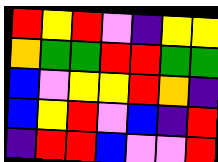[["red", "yellow", "red", "violet", "indigo", "yellow", "yellow"], ["orange", "green", "green", "red", "red", "green", "green"], ["blue", "violet", "yellow", "yellow", "red", "orange", "indigo"], ["blue", "yellow", "red", "violet", "blue", "indigo", "red"], ["indigo", "red", "red", "blue", "violet", "violet", "red"]]